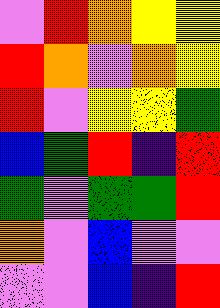[["violet", "red", "orange", "yellow", "yellow"], ["red", "orange", "violet", "orange", "yellow"], ["red", "violet", "yellow", "yellow", "green"], ["blue", "green", "red", "indigo", "red"], ["green", "violet", "green", "green", "red"], ["orange", "violet", "blue", "violet", "violet"], ["violet", "violet", "blue", "indigo", "red"]]